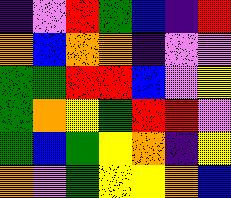[["indigo", "violet", "red", "green", "blue", "indigo", "red"], ["orange", "blue", "orange", "orange", "indigo", "violet", "violet"], ["green", "green", "red", "red", "blue", "violet", "yellow"], ["green", "orange", "yellow", "green", "red", "red", "violet"], ["green", "blue", "green", "yellow", "orange", "indigo", "yellow"], ["orange", "violet", "green", "yellow", "yellow", "orange", "blue"]]